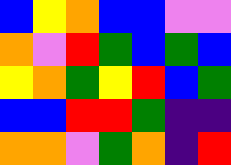[["blue", "yellow", "orange", "blue", "blue", "violet", "violet"], ["orange", "violet", "red", "green", "blue", "green", "blue"], ["yellow", "orange", "green", "yellow", "red", "blue", "green"], ["blue", "blue", "red", "red", "green", "indigo", "indigo"], ["orange", "orange", "violet", "green", "orange", "indigo", "red"]]